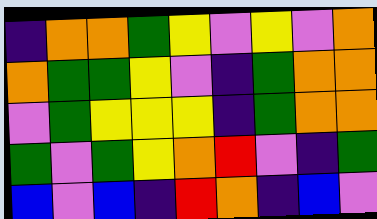[["indigo", "orange", "orange", "green", "yellow", "violet", "yellow", "violet", "orange"], ["orange", "green", "green", "yellow", "violet", "indigo", "green", "orange", "orange"], ["violet", "green", "yellow", "yellow", "yellow", "indigo", "green", "orange", "orange"], ["green", "violet", "green", "yellow", "orange", "red", "violet", "indigo", "green"], ["blue", "violet", "blue", "indigo", "red", "orange", "indigo", "blue", "violet"]]